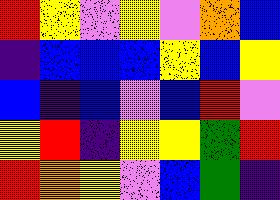[["red", "yellow", "violet", "yellow", "violet", "orange", "blue"], ["indigo", "blue", "blue", "blue", "yellow", "blue", "yellow"], ["blue", "indigo", "blue", "violet", "blue", "red", "violet"], ["yellow", "red", "indigo", "yellow", "yellow", "green", "red"], ["red", "orange", "yellow", "violet", "blue", "green", "indigo"]]